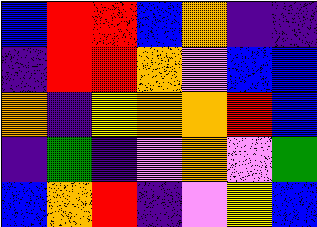[["blue", "red", "red", "blue", "orange", "indigo", "indigo"], ["indigo", "red", "red", "orange", "violet", "blue", "blue"], ["orange", "indigo", "yellow", "orange", "orange", "red", "blue"], ["indigo", "green", "indigo", "violet", "orange", "violet", "green"], ["blue", "orange", "red", "indigo", "violet", "yellow", "blue"]]